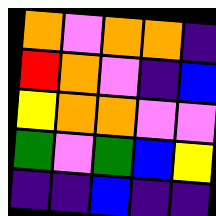[["orange", "violet", "orange", "orange", "indigo"], ["red", "orange", "violet", "indigo", "blue"], ["yellow", "orange", "orange", "violet", "violet"], ["green", "violet", "green", "blue", "yellow"], ["indigo", "indigo", "blue", "indigo", "indigo"]]